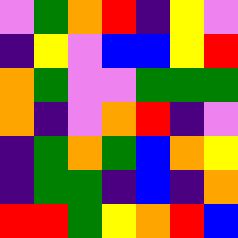[["violet", "green", "orange", "red", "indigo", "yellow", "violet"], ["indigo", "yellow", "violet", "blue", "blue", "yellow", "red"], ["orange", "green", "violet", "violet", "green", "green", "green"], ["orange", "indigo", "violet", "orange", "red", "indigo", "violet"], ["indigo", "green", "orange", "green", "blue", "orange", "yellow"], ["indigo", "green", "green", "indigo", "blue", "indigo", "orange"], ["red", "red", "green", "yellow", "orange", "red", "blue"]]